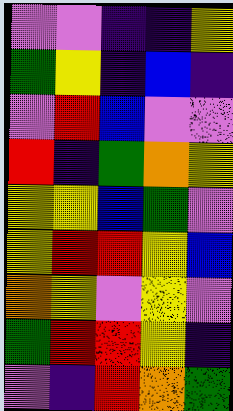[["violet", "violet", "indigo", "indigo", "yellow"], ["green", "yellow", "indigo", "blue", "indigo"], ["violet", "red", "blue", "violet", "violet"], ["red", "indigo", "green", "orange", "yellow"], ["yellow", "yellow", "blue", "green", "violet"], ["yellow", "red", "red", "yellow", "blue"], ["orange", "yellow", "violet", "yellow", "violet"], ["green", "red", "red", "yellow", "indigo"], ["violet", "indigo", "red", "orange", "green"]]